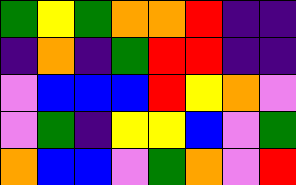[["green", "yellow", "green", "orange", "orange", "red", "indigo", "indigo"], ["indigo", "orange", "indigo", "green", "red", "red", "indigo", "indigo"], ["violet", "blue", "blue", "blue", "red", "yellow", "orange", "violet"], ["violet", "green", "indigo", "yellow", "yellow", "blue", "violet", "green"], ["orange", "blue", "blue", "violet", "green", "orange", "violet", "red"]]